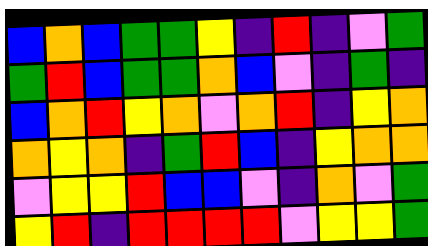[["blue", "orange", "blue", "green", "green", "yellow", "indigo", "red", "indigo", "violet", "green"], ["green", "red", "blue", "green", "green", "orange", "blue", "violet", "indigo", "green", "indigo"], ["blue", "orange", "red", "yellow", "orange", "violet", "orange", "red", "indigo", "yellow", "orange"], ["orange", "yellow", "orange", "indigo", "green", "red", "blue", "indigo", "yellow", "orange", "orange"], ["violet", "yellow", "yellow", "red", "blue", "blue", "violet", "indigo", "orange", "violet", "green"], ["yellow", "red", "indigo", "red", "red", "red", "red", "violet", "yellow", "yellow", "green"]]